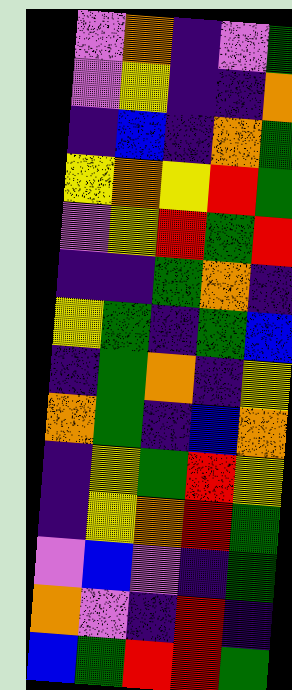[["violet", "orange", "indigo", "violet", "green"], ["violet", "yellow", "indigo", "indigo", "orange"], ["indigo", "blue", "indigo", "orange", "green"], ["yellow", "orange", "yellow", "red", "green"], ["violet", "yellow", "red", "green", "red"], ["indigo", "indigo", "green", "orange", "indigo"], ["yellow", "green", "indigo", "green", "blue"], ["indigo", "green", "orange", "indigo", "yellow"], ["orange", "green", "indigo", "blue", "orange"], ["indigo", "yellow", "green", "red", "yellow"], ["indigo", "yellow", "orange", "red", "green"], ["violet", "blue", "violet", "indigo", "green"], ["orange", "violet", "indigo", "red", "indigo"], ["blue", "green", "red", "red", "green"]]